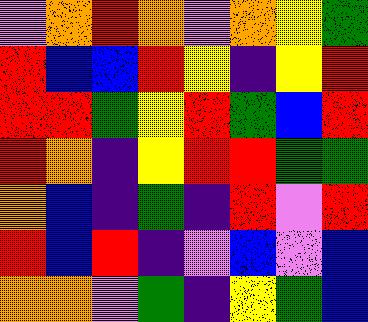[["violet", "orange", "red", "orange", "violet", "orange", "yellow", "green"], ["red", "blue", "blue", "red", "yellow", "indigo", "yellow", "red"], ["red", "red", "green", "yellow", "red", "green", "blue", "red"], ["red", "orange", "indigo", "yellow", "red", "red", "green", "green"], ["orange", "blue", "indigo", "green", "indigo", "red", "violet", "red"], ["red", "blue", "red", "indigo", "violet", "blue", "violet", "blue"], ["orange", "orange", "violet", "green", "indigo", "yellow", "green", "blue"]]